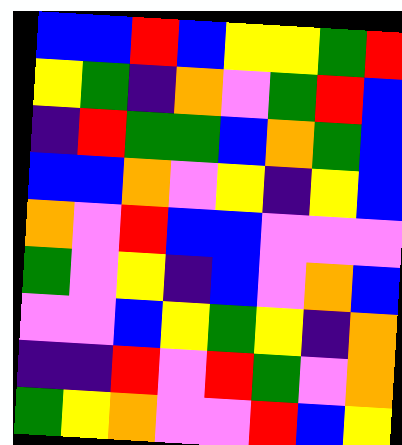[["blue", "blue", "red", "blue", "yellow", "yellow", "green", "red"], ["yellow", "green", "indigo", "orange", "violet", "green", "red", "blue"], ["indigo", "red", "green", "green", "blue", "orange", "green", "blue"], ["blue", "blue", "orange", "violet", "yellow", "indigo", "yellow", "blue"], ["orange", "violet", "red", "blue", "blue", "violet", "violet", "violet"], ["green", "violet", "yellow", "indigo", "blue", "violet", "orange", "blue"], ["violet", "violet", "blue", "yellow", "green", "yellow", "indigo", "orange"], ["indigo", "indigo", "red", "violet", "red", "green", "violet", "orange"], ["green", "yellow", "orange", "violet", "violet", "red", "blue", "yellow"]]